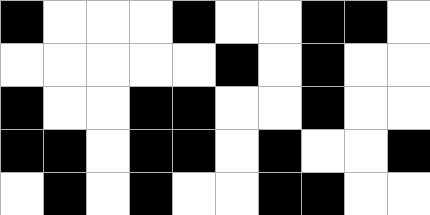[["black", "white", "white", "white", "black", "white", "white", "black", "black", "white"], ["white", "white", "white", "white", "white", "black", "white", "black", "white", "white"], ["black", "white", "white", "black", "black", "white", "white", "black", "white", "white"], ["black", "black", "white", "black", "black", "white", "black", "white", "white", "black"], ["white", "black", "white", "black", "white", "white", "black", "black", "white", "white"]]